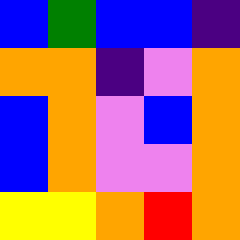[["blue", "green", "blue", "blue", "indigo"], ["orange", "orange", "indigo", "violet", "orange"], ["blue", "orange", "violet", "blue", "orange"], ["blue", "orange", "violet", "violet", "orange"], ["yellow", "yellow", "orange", "red", "orange"]]